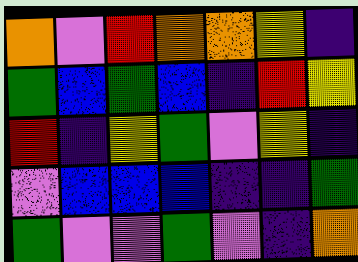[["orange", "violet", "red", "orange", "orange", "yellow", "indigo"], ["green", "blue", "green", "blue", "indigo", "red", "yellow"], ["red", "indigo", "yellow", "green", "violet", "yellow", "indigo"], ["violet", "blue", "blue", "blue", "indigo", "indigo", "green"], ["green", "violet", "violet", "green", "violet", "indigo", "orange"]]